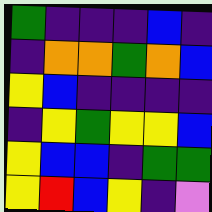[["green", "indigo", "indigo", "indigo", "blue", "indigo"], ["indigo", "orange", "orange", "green", "orange", "blue"], ["yellow", "blue", "indigo", "indigo", "indigo", "indigo"], ["indigo", "yellow", "green", "yellow", "yellow", "blue"], ["yellow", "blue", "blue", "indigo", "green", "green"], ["yellow", "red", "blue", "yellow", "indigo", "violet"]]